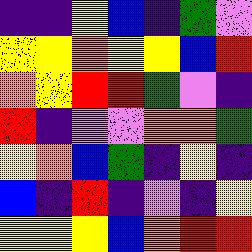[["indigo", "indigo", "yellow", "blue", "indigo", "green", "violet"], ["yellow", "yellow", "orange", "yellow", "yellow", "blue", "red"], ["orange", "yellow", "red", "red", "green", "violet", "indigo"], ["red", "indigo", "violet", "violet", "orange", "orange", "green"], ["yellow", "orange", "blue", "green", "indigo", "yellow", "indigo"], ["blue", "indigo", "red", "indigo", "violet", "indigo", "yellow"], ["yellow", "yellow", "yellow", "blue", "orange", "red", "red"]]